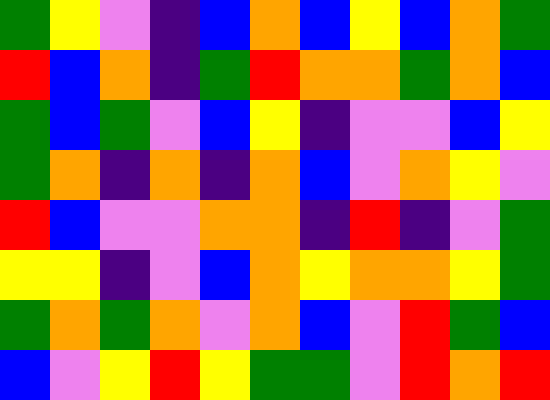[["green", "yellow", "violet", "indigo", "blue", "orange", "blue", "yellow", "blue", "orange", "green"], ["red", "blue", "orange", "indigo", "green", "red", "orange", "orange", "green", "orange", "blue"], ["green", "blue", "green", "violet", "blue", "yellow", "indigo", "violet", "violet", "blue", "yellow"], ["green", "orange", "indigo", "orange", "indigo", "orange", "blue", "violet", "orange", "yellow", "violet"], ["red", "blue", "violet", "violet", "orange", "orange", "indigo", "red", "indigo", "violet", "green"], ["yellow", "yellow", "indigo", "violet", "blue", "orange", "yellow", "orange", "orange", "yellow", "green"], ["green", "orange", "green", "orange", "violet", "orange", "blue", "violet", "red", "green", "blue"], ["blue", "violet", "yellow", "red", "yellow", "green", "green", "violet", "red", "orange", "red"]]